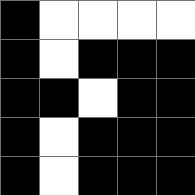[["black", "white", "white", "white", "white"], ["black", "white", "black", "black", "black"], ["black", "black", "white", "black", "black"], ["black", "white", "black", "black", "black"], ["black", "white", "black", "black", "black"]]